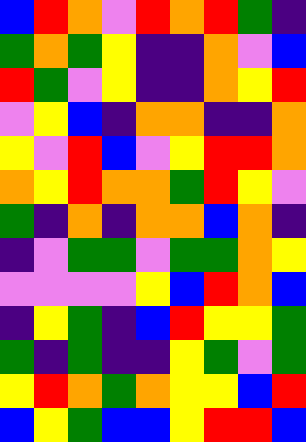[["blue", "red", "orange", "violet", "red", "orange", "red", "green", "indigo"], ["green", "orange", "green", "yellow", "indigo", "indigo", "orange", "violet", "blue"], ["red", "green", "violet", "yellow", "indigo", "indigo", "orange", "yellow", "red"], ["violet", "yellow", "blue", "indigo", "orange", "orange", "indigo", "indigo", "orange"], ["yellow", "violet", "red", "blue", "violet", "yellow", "red", "red", "orange"], ["orange", "yellow", "red", "orange", "orange", "green", "red", "yellow", "violet"], ["green", "indigo", "orange", "indigo", "orange", "orange", "blue", "orange", "indigo"], ["indigo", "violet", "green", "green", "violet", "green", "green", "orange", "yellow"], ["violet", "violet", "violet", "violet", "yellow", "blue", "red", "orange", "blue"], ["indigo", "yellow", "green", "indigo", "blue", "red", "yellow", "yellow", "green"], ["green", "indigo", "green", "indigo", "indigo", "yellow", "green", "violet", "green"], ["yellow", "red", "orange", "green", "orange", "yellow", "yellow", "blue", "red"], ["blue", "yellow", "green", "blue", "blue", "yellow", "red", "red", "blue"]]